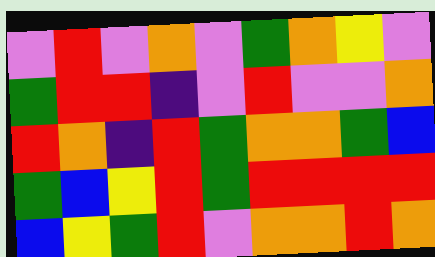[["violet", "red", "violet", "orange", "violet", "green", "orange", "yellow", "violet"], ["green", "red", "red", "indigo", "violet", "red", "violet", "violet", "orange"], ["red", "orange", "indigo", "red", "green", "orange", "orange", "green", "blue"], ["green", "blue", "yellow", "red", "green", "red", "red", "red", "red"], ["blue", "yellow", "green", "red", "violet", "orange", "orange", "red", "orange"]]